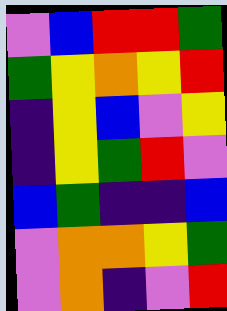[["violet", "blue", "red", "red", "green"], ["green", "yellow", "orange", "yellow", "red"], ["indigo", "yellow", "blue", "violet", "yellow"], ["indigo", "yellow", "green", "red", "violet"], ["blue", "green", "indigo", "indigo", "blue"], ["violet", "orange", "orange", "yellow", "green"], ["violet", "orange", "indigo", "violet", "red"]]